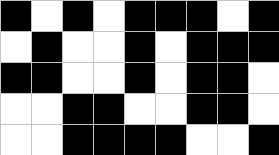[["black", "white", "black", "white", "black", "black", "black", "white", "black"], ["white", "black", "white", "white", "black", "white", "black", "black", "black"], ["black", "black", "white", "white", "black", "white", "black", "black", "white"], ["white", "white", "black", "black", "white", "white", "black", "black", "white"], ["white", "white", "black", "black", "black", "black", "white", "white", "black"]]